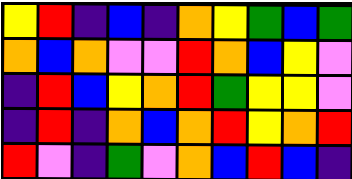[["yellow", "red", "indigo", "blue", "indigo", "orange", "yellow", "green", "blue", "green"], ["orange", "blue", "orange", "violet", "violet", "red", "orange", "blue", "yellow", "violet"], ["indigo", "red", "blue", "yellow", "orange", "red", "green", "yellow", "yellow", "violet"], ["indigo", "red", "indigo", "orange", "blue", "orange", "red", "yellow", "orange", "red"], ["red", "violet", "indigo", "green", "violet", "orange", "blue", "red", "blue", "indigo"]]